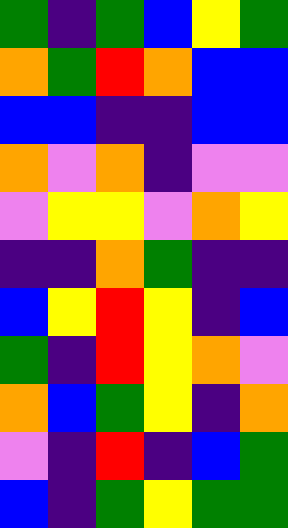[["green", "indigo", "green", "blue", "yellow", "green"], ["orange", "green", "red", "orange", "blue", "blue"], ["blue", "blue", "indigo", "indigo", "blue", "blue"], ["orange", "violet", "orange", "indigo", "violet", "violet"], ["violet", "yellow", "yellow", "violet", "orange", "yellow"], ["indigo", "indigo", "orange", "green", "indigo", "indigo"], ["blue", "yellow", "red", "yellow", "indigo", "blue"], ["green", "indigo", "red", "yellow", "orange", "violet"], ["orange", "blue", "green", "yellow", "indigo", "orange"], ["violet", "indigo", "red", "indigo", "blue", "green"], ["blue", "indigo", "green", "yellow", "green", "green"]]